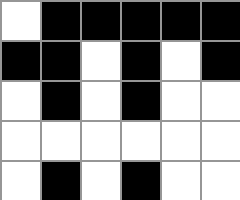[["white", "black", "black", "black", "black", "black"], ["black", "black", "white", "black", "white", "black"], ["white", "black", "white", "black", "white", "white"], ["white", "white", "white", "white", "white", "white"], ["white", "black", "white", "black", "white", "white"]]